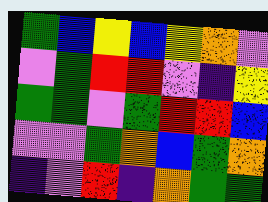[["green", "blue", "yellow", "blue", "yellow", "orange", "violet"], ["violet", "green", "red", "red", "violet", "indigo", "yellow"], ["green", "green", "violet", "green", "red", "red", "blue"], ["violet", "violet", "green", "orange", "blue", "green", "orange"], ["indigo", "violet", "red", "indigo", "orange", "green", "green"]]